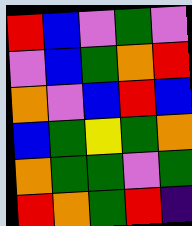[["red", "blue", "violet", "green", "violet"], ["violet", "blue", "green", "orange", "red"], ["orange", "violet", "blue", "red", "blue"], ["blue", "green", "yellow", "green", "orange"], ["orange", "green", "green", "violet", "green"], ["red", "orange", "green", "red", "indigo"]]